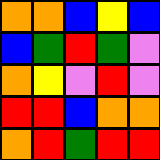[["orange", "orange", "blue", "yellow", "blue"], ["blue", "green", "red", "green", "violet"], ["orange", "yellow", "violet", "red", "violet"], ["red", "red", "blue", "orange", "orange"], ["orange", "red", "green", "red", "red"]]